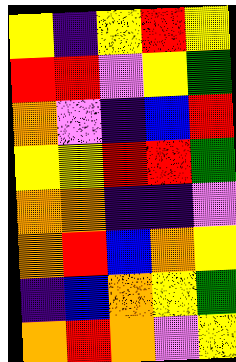[["yellow", "indigo", "yellow", "red", "yellow"], ["red", "red", "violet", "yellow", "green"], ["orange", "violet", "indigo", "blue", "red"], ["yellow", "yellow", "red", "red", "green"], ["orange", "orange", "indigo", "indigo", "violet"], ["orange", "red", "blue", "orange", "yellow"], ["indigo", "blue", "orange", "yellow", "green"], ["orange", "red", "orange", "violet", "yellow"]]